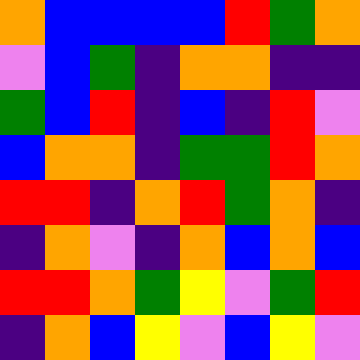[["orange", "blue", "blue", "blue", "blue", "red", "green", "orange"], ["violet", "blue", "green", "indigo", "orange", "orange", "indigo", "indigo"], ["green", "blue", "red", "indigo", "blue", "indigo", "red", "violet"], ["blue", "orange", "orange", "indigo", "green", "green", "red", "orange"], ["red", "red", "indigo", "orange", "red", "green", "orange", "indigo"], ["indigo", "orange", "violet", "indigo", "orange", "blue", "orange", "blue"], ["red", "red", "orange", "green", "yellow", "violet", "green", "red"], ["indigo", "orange", "blue", "yellow", "violet", "blue", "yellow", "violet"]]